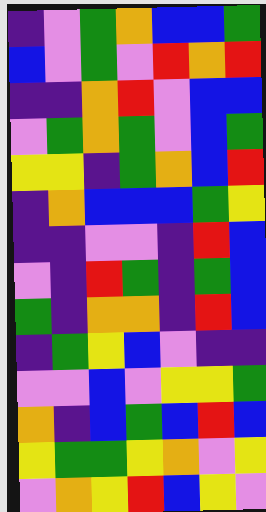[["indigo", "violet", "green", "orange", "blue", "blue", "green"], ["blue", "violet", "green", "violet", "red", "orange", "red"], ["indigo", "indigo", "orange", "red", "violet", "blue", "blue"], ["violet", "green", "orange", "green", "violet", "blue", "green"], ["yellow", "yellow", "indigo", "green", "orange", "blue", "red"], ["indigo", "orange", "blue", "blue", "blue", "green", "yellow"], ["indigo", "indigo", "violet", "violet", "indigo", "red", "blue"], ["violet", "indigo", "red", "green", "indigo", "green", "blue"], ["green", "indigo", "orange", "orange", "indigo", "red", "blue"], ["indigo", "green", "yellow", "blue", "violet", "indigo", "indigo"], ["violet", "violet", "blue", "violet", "yellow", "yellow", "green"], ["orange", "indigo", "blue", "green", "blue", "red", "blue"], ["yellow", "green", "green", "yellow", "orange", "violet", "yellow"], ["violet", "orange", "yellow", "red", "blue", "yellow", "violet"]]